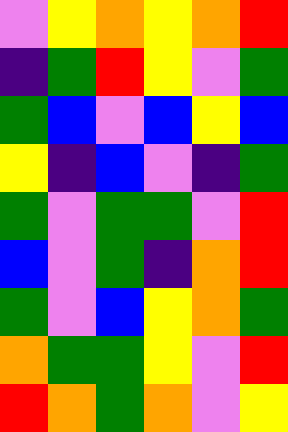[["violet", "yellow", "orange", "yellow", "orange", "red"], ["indigo", "green", "red", "yellow", "violet", "green"], ["green", "blue", "violet", "blue", "yellow", "blue"], ["yellow", "indigo", "blue", "violet", "indigo", "green"], ["green", "violet", "green", "green", "violet", "red"], ["blue", "violet", "green", "indigo", "orange", "red"], ["green", "violet", "blue", "yellow", "orange", "green"], ["orange", "green", "green", "yellow", "violet", "red"], ["red", "orange", "green", "orange", "violet", "yellow"]]